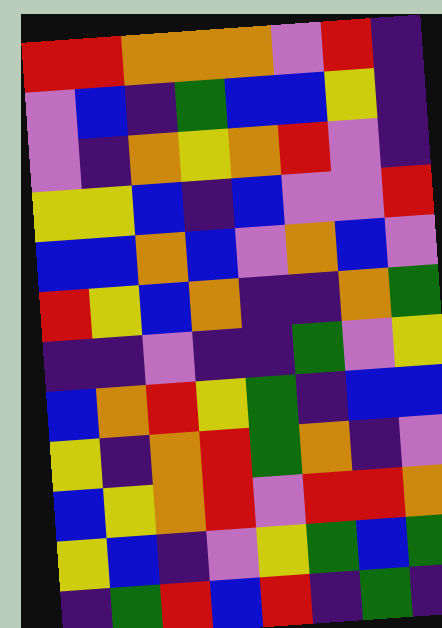[["red", "red", "orange", "orange", "orange", "violet", "red", "indigo"], ["violet", "blue", "indigo", "green", "blue", "blue", "yellow", "indigo"], ["violet", "indigo", "orange", "yellow", "orange", "red", "violet", "indigo"], ["yellow", "yellow", "blue", "indigo", "blue", "violet", "violet", "red"], ["blue", "blue", "orange", "blue", "violet", "orange", "blue", "violet"], ["red", "yellow", "blue", "orange", "indigo", "indigo", "orange", "green"], ["indigo", "indigo", "violet", "indigo", "indigo", "green", "violet", "yellow"], ["blue", "orange", "red", "yellow", "green", "indigo", "blue", "blue"], ["yellow", "indigo", "orange", "red", "green", "orange", "indigo", "violet"], ["blue", "yellow", "orange", "red", "violet", "red", "red", "orange"], ["yellow", "blue", "indigo", "violet", "yellow", "green", "blue", "green"], ["indigo", "green", "red", "blue", "red", "indigo", "green", "indigo"]]